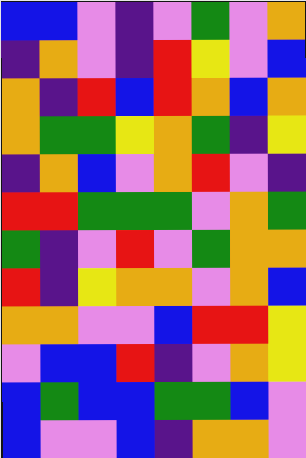[["blue", "blue", "violet", "indigo", "violet", "green", "violet", "orange"], ["indigo", "orange", "violet", "indigo", "red", "yellow", "violet", "blue"], ["orange", "indigo", "red", "blue", "red", "orange", "blue", "orange"], ["orange", "green", "green", "yellow", "orange", "green", "indigo", "yellow"], ["indigo", "orange", "blue", "violet", "orange", "red", "violet", "indigo"], ["red", "red", "green", "green", "green", "violet", "orange", "green"], ["green", "indigo", "violet", "red", "violet", "green", "orange", "orange"], ["red", "indigo", "yellow", "orange", "orange", "violet", "orange", "blue"], ["orange", "orange", "violet", "violet", "blue", "red", "red", "yellow"], ["violet", "blue", "blue", "red", "indigo", "violet", "orange", "yellow"], ["blue", "green", "blue", "blue", "green", "green", "blue", "violet"], ["blue", "violet", "violet", "blue", "indigo", "orange", "orange", "violet"]]